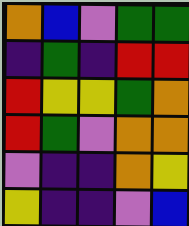[["orange", "blue", "violet", "green", "green"], ["indigo", "green", "indigo", "red", "red"], ["red", "yellow", "yellow", "green", "orange"], ["red", "green", "violet", "orange", "orange"], ["violet", "indigo", "indigo", "orange", "yellow"], ["yellow", "indigo", "indigo", "violet", "blue"]]